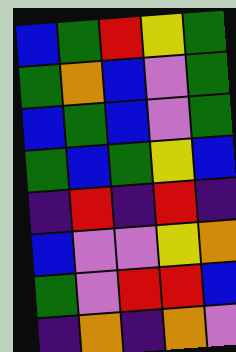[["blue", "green", "red", "yellow", "green"], ["green", "orange", "blue", "violet", "green"], ["blue", "green", "blue", "violet", "green"], ["green", "blue", "green", "yellow", "blue"], ["indigo", "red", "indigo", "red", "indigo"], ["blue", "violet", "violet", "yellow", "orange"], ["green", "violet", "red", "red", "blue"], ["indigo", "orange", "indigo", "orange", "violet"]]